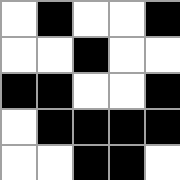[["white", "black", "white", "white", "black"], ["white", "white", "black", "white", "white"], ["black", "black", "white", "white", "black"], ["white", "black", "black", "black", "black"], ["white", "white", "black", "black", "white"]]